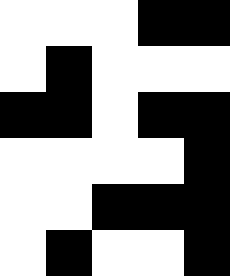[["white", "white", "white", "black", "black"], ["white", "black", "white", "white", "white"], ["black", "black", "white", "black", "black"], ["white", "white", "white", "white", "black"], ["white", "white", "black", "black", "black"], ["white", "black", "white", "white", "black"]]